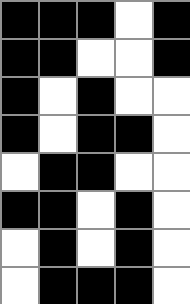[["black", "black", "black", "white", "black"], ["black", "black", "white", "white", "black"], ["black", "white", "black", "white", "white"], ["black", "white", "black", "black", "white"], ["white", "black", "black", "white", "white"], ["black", "black", "white", "black", "white"], ["white", "black", "white", "black", "white"], ["white", "black", "black", "black", "white"]]